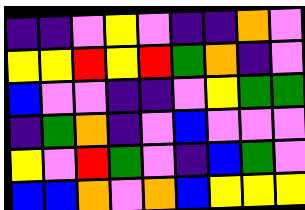[["indigo", "indigo", "violet", "yellow", "violet", "indigo", "indigo", "orange", "violet"], ["yellow", "yellow", "red", "yellow", "red", "green", "orange", "indigo", "violet"], ["blue", "violet", "violet", "indigo", "indigo", "violet", "yellow", "green", "green"], ["indigo", "green", "orange", "indigo", "violet", "blue", "violet", "violet", "violet"], ["yellow", "violet", "red", "green", "violet", "indigo", "blue", "green", "violet"], ["blue", "blue", "orange", "violet", "orange", "blue", "yellow", "yellow", "yellow"]]